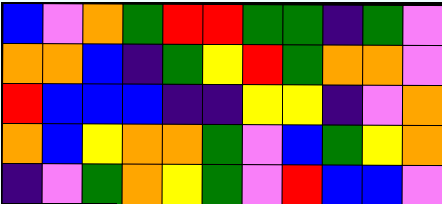[["blue", "violet", "orange", "green", "red", "red", "green", "green", "indigo", "green", "violet"], ["orange", "orange", "blue", "indigo", "green", "yellow", "red", "green", "orange", "orange", "violet"], ["red", "blue", "blue", "blue", "indigo", "indigo", "yellow", "yellow", "indigo", "violet", "orange"], ["orange", "blue", "yellow", "orange", "orange", "green", "violet", "blue", "green", "yellow", "orange"], ["indigo", "violet", "green", "orange", "yellow", "green", "violet", "red", "blue", "blue", "violet"]]